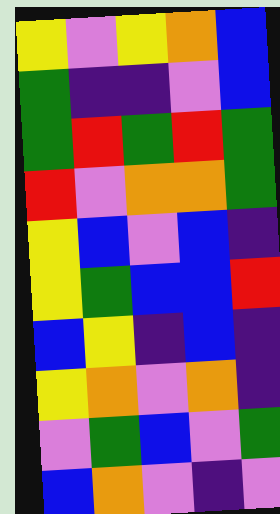[["yellow", "violet", "yellow", "orange", "blue"], ["green", "indigo", "indigo", "violet", "blue"], ["green", "red", "green", "red", "green"], ["red", "violet", "orange", "orange", "green"], ["yellow", "blue", "violet", "blue", "indigo"], ["yellow", "green", "blue", "blue", "red"], ["blue", "yellow", "indigo", "blue", "indigo"], ["yellow", "orange", "violet", "orange", "indigo"], ["violet", "green", "blue", "violet", "green"], ["blue", "orange", "violet", "indigo", "violet"]]